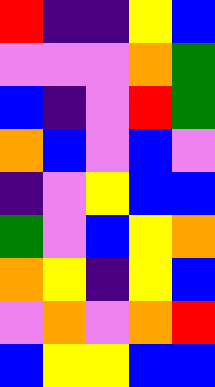[["red", "indigo", "indigo", "yellow", "blue"], ["violet", "violet", "violet", "orange", "green"], ["blue", "indigo", "violet", "red", "green"], ["orange", "blue", "violet", "blue", "violet"], ["indigo", "violet", "yellow", "blue", "blue"], ["green", "violet", "blue", "yellow", "orange"], ["orange", "yellow", "indigo", "yellow", "blue"], ["violet", "orange", "violet", "orange", "red"], ["blue", "yellow", "yellow", "blue", "blue"]]